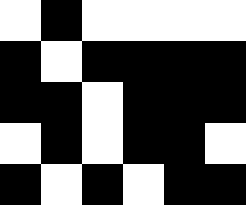[["white", "black", "white", "white", "white", "white"], ["black", "white", "black", "black", "black", "black"], ["black", "black", "white", "black", "black", "black"], ["white", "black", "white", "black", "black", "white"], ["black", "white", "black", "white", "black", "black"]]